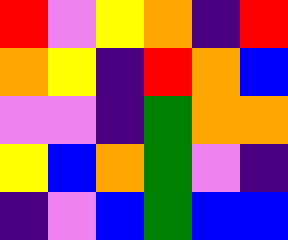[["red", "violet", "yellow", "orange", "indigo", "red"], ["orange", "yellow", "indigo", "red", "orange", "blue"], ["violet", "violet", "indigo", "green", "orange", "orange"], ["yellow", "blue", "orange", "green", "violet", "indigo"], ["indigo", "violet", "blue", "green", "blue", "blue"]]